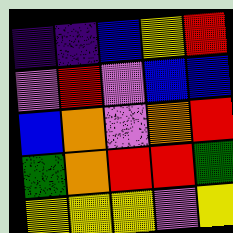[["indigo", "indigo", "blue", "yellow", "red"], ["violet", "red", "violet", "blue", "blue"], ["blue", "orange", "violet", "orange", "red"], ["green", "orange", "red", "red", "green"], ["yellow", "yellow", "yellow", "violet", "yellow"]]